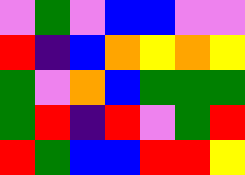[["violet", "green", "violet", "blue", "blue", "violet", "violet"], ["red", "indigo", "blue", "orange", "yellow", "orange", "yellow"], ["green", "violet", "orange", "blue", "green", "green", "green"], ["green", "red", "indigo", "red", "violet", "green", "red"], ["red", "green", "blue", "blue", "red", "red", "yellow"]]